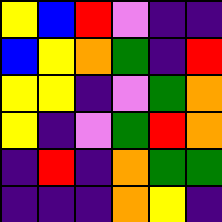[["yellow", "blue", "red", "violet", "indigo", "indigo"], ["blue", "yellow", "orange", "green", "indigo", "red"], ["yellow", "yellow", "indigo", "violet", "green", "orange"], ["yellow", "indigo", "violet", "green", "red", "orange"], ["indigo", "red", "indigo", "orange", "green", "green"], ["indigo", "indigo", "indigo", "orange", "yellow", "indigo"]]